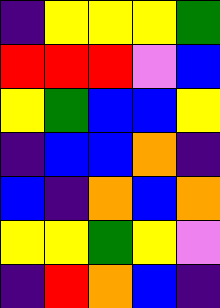[["indigo", "yellow", "yellow", "yellow", "green"], ["red", "red", "red", "violet", "blue"], ["yellow", "green", "blue", "blue", "yellow"], ["indigo", "blue", "blue", "orange", "indigo"], ["blue", "indigo", "orange", "blue", "orange"], ["yellow", "yellow", "green", "yellow", "violet"], ["indigo", "red", "orange", "blue", "indigo"]]